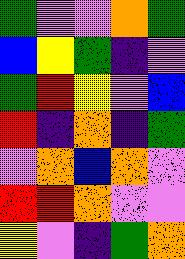[["green", "violet", "violet", "orange", "green"], ["blue", "yellow", "green", "indigo", "violet"], ["green", "red", "yellow", "violet", "blue"], ["red", "indigo", "orange", "indigo", "green"], ["violet", "orange", "blue", "orange", "violet"], ["red", "red", "orange", "violet", "violet"], ["yellow", "violet", "indigo", "green", "orange"]]